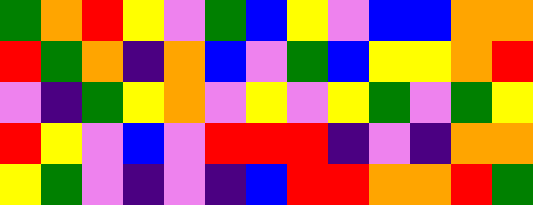[["green", "orange", "red", "yellow", "violet", "green", "blue", "yellow", "violet", "blue", "blue", "orange", "orange"], ["red", "green", "orange", "indigo", "orange", "blue", "violet", "green", "blue", "yellow", "yellow", "orange", "red"], ["violet", "indigo", "green", "yellow", "orange", "violet", "yellow", "violet", "yellow", "green", "violet", "green", "yellow"], ["red", "yellow", "violet", "blue", "violet", "red", "red", "red", "indigo", "violet", "indigo", "orange", "orange"], ["yellow", "green", "violet", "indigo", "violet", "indigo", "blue", "red", "red", "orange", "orange", "red", "green"]]